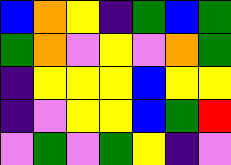[["blue", "orange", "yellow", "indigo", "green", "blue", "green"], ["green", "orange", "violet", "yellow", "violet", "orange", "green"], ["indigo", "yellow", "yellow", "yellow", "blue", "yellow", "yellow"], ["indigo", "violet", "yellow", "yellow", "blue", "green", "red"], ["violet", "green", "violet", "green", "yellow", "indigo", "violet"]]